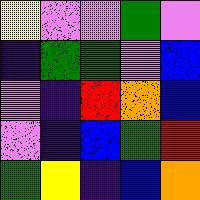[["yellow", "violet", "violet", "green", "violet"], ["indigo", "green", "green", "violet", "blue"], ["violet", "indigo", "red", "orange", "blue"], ["violet", "indigo", "blue", "green", "red"], ["green", "yellow", "indigo", "blue", "orange"]]